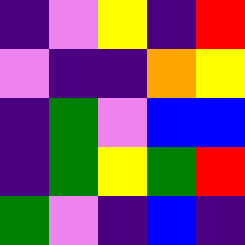[["indigo", "violet", "yellow", "indigo", "red"], ["violet", "indigo", "indigo", "orange", "yellow"], ["indigo", "green", "violet", "blue", "blue"], ["indigo", "green", "yellow", "green", "red"], ["green", "violet", "indigo", "blue", "indigo"]]